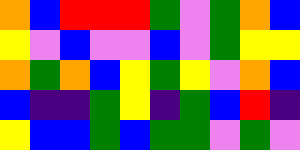[["orange", "blue", "red", "red", "red", "green", "violet", "green", "orange", "blue"], ["yellow", "violet", "blue", "violet", "violet", "blue", "violet", "green", "yellow", "yellow"], ["orange", "green", "orange", "blue", "yellow", "green", "yellow", "violet", "orange", "blue"], ["blue", "indigo", "indigo", "green", "yellow", "indigo", "green", "blue", "red", "indigo"], ["yellow", "blue", "blue", "green", "blue", "green", "green", "violet", "green", "violet"]]